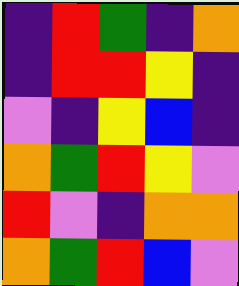[["indigo", "red", "green", "indigo", "orange"], ["indigo", "red", "red", "yellow", "indigo"], ["violet", "indigo", "yellow", "blue", "indigo"], ["orange", "green", "red", "yellow", "violet"], ["red", "violet", "indigo", "orange", "orange"], ["orange", "green", "red", "blue", "violet"]]